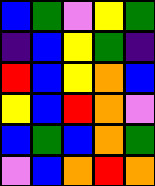[["blue", "green", "violet", "yellow", "green"], ["indigo", "blue", "yellow", "green", "indigo"], ["red", "blue", "yellow", "orange", "blue"], ["yellow", "blue", "red", "orange", "violet"], ["blue", "green", "blue", "orange", "green"], ["violet", "blue", "orange", "red", "orange"]]